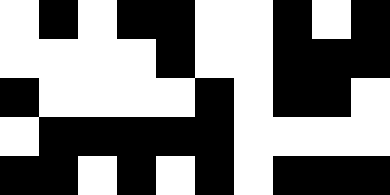[["white", "black", "white", "black", "black", "white", "white", "black", "white", "black"], ["white", "white", "white", "white", "black", "white", "white", "black", "black", "black"], ["black", "white", "white", "white", "white", "black", "white", "black", "black", "white"], ["white", "black", "black", "black", "black", "black", "white", "white", "white", "white"], ["black", "black", "white", "black", "white", "black", "white", "black", "black", "black"]]